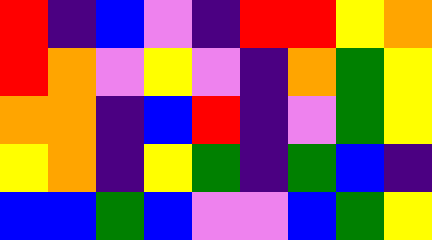[["red", "indigo", "blue", "violet", "indigo", "red", "red", "yellow", "orange"], ["red", "orange", "violet", "yellow", "violet", "indigo", "orange", "green", "yellow"], ["orange", "orange", "indigo", "blue", "red", "indigo", "violet", "green", "yellow"], ["yellow", "orange", "indigo", "yellow", "green", "indigo", "green", "blue", "indigo"], ["blue", "blue", "green", "blue", "violet", "violet", "blue", "green", "yellow"]]